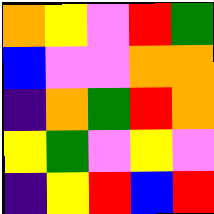[["orange", "yellow", "violet", "red", "green"], ["blue", "violet", "violet", "orange", "orange"], ["indigo", "orange", "green", "red", "orange"], ["yellow", "green", "violet", "yellow", "violet"], ["indigo", "yellow", "red", "blue", "red"]]